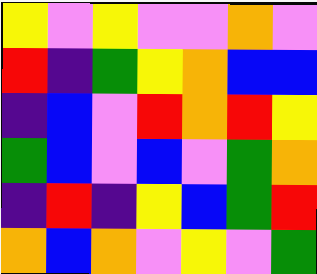[["yellow", "violet", "yellow", "violet", "violet", "orange", "violet"], ["red", "indigo", "green", "yellow", "orange", "blue", "blue"], ["indigo", "blue", "violet", "red", "orange", "red", "yellow"], ["green", "blue", "violet", "blue", "violet", "green", "orange"], ["indigo", "red", "indigo", "yellow", "blue", "green", "red"], ["orange", "blue", "orange", "violet", "yellow", "violet", "green"]]